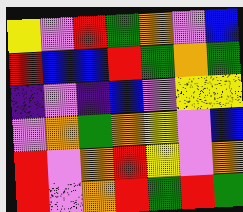[["yellow", "violet", "red", "green", "orange", "violet", "blue"], ["red", "blue", "blue", "red", "green", "orange", "green"], ["indigo", "violet", "indigo", "blue", "violet", "yellow", "yellow"], ["violet", "orange", "green", "orange", "yellow", "violet", "blue"], ["red", "violet", "orange", "red", "yellow", "violet", "orange"], ["red", "violet", "orange", "red", "green", "red", "green"]]